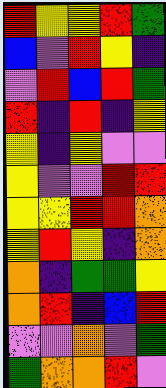[["red", "yellow", "yellow", "red", "green"], ["blue", "violet", "red", "yellow", "indigo"], ["violet", "red", "blue", "red", "green"], ["red", "indigo", "red", "indigo", "yellow"], ["yellow", "indigo", "yellow", "violet", "violet"], ["yellow", "violet", "violet", "red", "red"], ["yellow", "yellow", "red", "red", "orange"], ["yellow", "red", "yellow", "indigo", "orange"], ["orange", "indigo", "green", "green", "yellow"], ["orange", "red", "indigo", "blue", "red"], ["violet", "violet", "orange", "violet", "green"], ["green", "orange", "orange", "red", "violet"]]